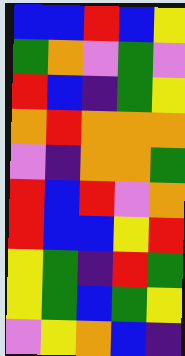[["blue", "blue", "red", "blue", "yellow"], ["green", "orange", "violet", "green", "violet"], ["red", "blue", "indigo", "green", "yellow"], ["orange", "red", "orange", "orange", "orange"], ["violet", "indigo", "orange", "orange", "green"], ["red", "blue", "red", "violet", "orange"], ["red", "blue", "blue", "yellow", "red"], ["yellow", "green", "indigo", "red", "green"], ["yellow", "green", "blue", "green", "yellow"], ["violet", "yellow", "orange", "blue", "indigo"]]